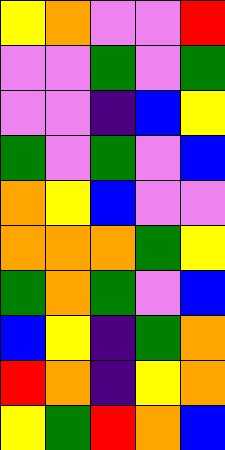[["yellow", "orange", "violet", "violet", "red"], ["violet", "violet", "green", "violet", "green"], ["violet", "violet", "indigo", "blue", "yellow"], ["green", "violet", "green", "violet", "blue"], ["orange", "yellow", "blue", "violet", "violet"], ["orange", "orange", "orange", "green", "yellow"], ["green", "orange", "green", "violet", "blue"], ["blue", "yellow", "indigo", "green", "orange"], ["red", "orange", "indigo", "yellow", "orange"], ["yellow", "green", "red", "orange", "blue"]]